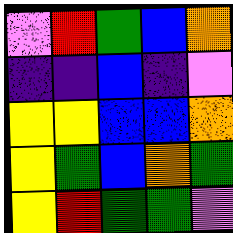[["violet", "red", "green", "blue", "orange"], ["indigo", "indigo", "blue", "indigo", "violet"], ["yellow", "yellow", "blue", "blue", "orange"], ["yellow", "green", "blue", "orange", "green"], ["yellow", "red", "green", "green", "violet"]]